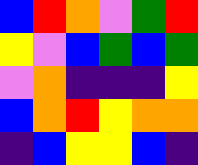[["blue", "red", "orange", "violet", "green", "red"], ["yellow", "violet", "blue", "green", "blue", "green"], ["violet", "orange", "indigo", "indigo", "indigo", "yellow"], ["blue", "orange", "red", "yellow", "orange", "orange"], ["indigo", "blue", "yellow", "yellow", "blue", "indigo"]]